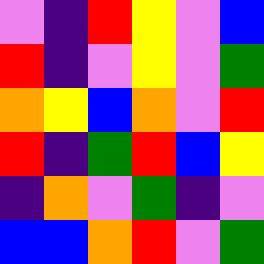[["violet", "indigo", "red", "yellow", "violet", "blue"], ["red", "indigo", "violet", "yellow", "violet", "green"], ["orange", "yellow", "blue", "orange", "violet", "red"], ["red", "indigo", "green", "red", "blue", "yellow"], ["indigo", "orange", "violet", "green", "indigo", "violet"], ["blue", "blue", "orange", "red", "violet", "green"]]